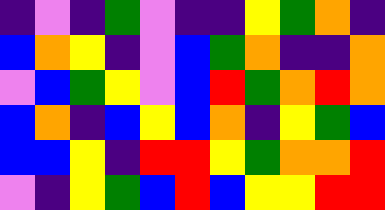[["indigo", "violet", "indigo", "green", "violet", "indigo", "indigo", "yellow", "green", "orange", "indigo"], ["blue", "orange", "yellow", "indigo", "violet", "blue", "green", "orange", "indigo", "indigo", "orange"], ["violet", "blue", "green", "yellow", "violet", "blue", "red", "green", "orange", "red", "orange"], ["blue", "orange", "indigo", "blue", "yellow", "blue", "orange", "indigo", "yellow", "green", "blue"], ["blue", "blue", "yellow", "indigo", "red", "red", "yellow", "green", "orange", "orange", "red"], ["violet", "indigo", "yellow", "green", "blue", "red", "blue", "yellow", "yellow", "red", "red"]]